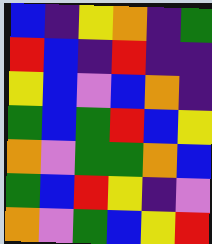[["blue", "indigo", "yellow", "orange", "indigo", "green"], ["red", "blue", "indigo", "red", "indigo", "indigo"], ["yellow", "blue", "violet", "blue", "orange", "indigo"], ["green", "blue", "green", "red", "blue", "yellow"], ["orange", "violet", "green", "green", "orange", "blue"], ["green", "blue", "red", "yellow", "indigo", "violet"], ["orange", "violet", "green", "blue", "yellow", "red"]]